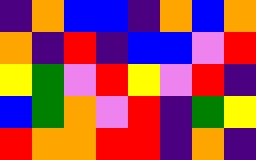[["indigo", "orange", "blue", "blue", "indigo", "orange", "blue", "orange"], ["orange", "indigo", "red", "indigo", "blue", "blue", "violet", "red"], ["yellow", "green", "violet", "red", "yellow", "violet", "red", "indigo"], ["blue", "green", "orange", "violet", "red", "indigo", "green", "yellow"], ["red", "orange", "orange", "red", "red", "indigo", "orange", "indigo"]]